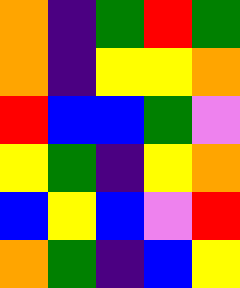[["orange", "indigo", "green", "red", "green"], ["orange", "indigo", "yellow", "yellow", "orange"], ["red", "blue", "blue", "green", "violet"], ["yellow", "green", "indigo", "yellow", "orange"], ["blue", "yellow", "blue", "violet", "red"], ["orange", "green", "indigo", "blue", "yellow"]]